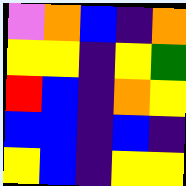[["violet", "orange", "blue", "indigo", "orange"], ["yellow", "yellow", "indigo", "yellow", "green"], ["red", "blue", "indigo", "orange", "yellow"], ["blue", "blue", "indigo", "blue", "indigo"], ["yellow", "blue", "indigo", "yellow", "yellow"]]